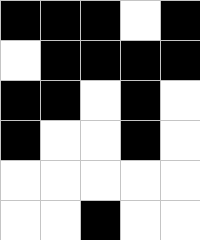[["black", "black", "black", "white", "black"], ["white", "black", "black", "black", "black"], ["black", "black", "white", "black", "white"], ["black", "white", "white", "black", "white"], ["white", "white", "white", "white", "white"], ["white", "white", "black", "white", "white"]]